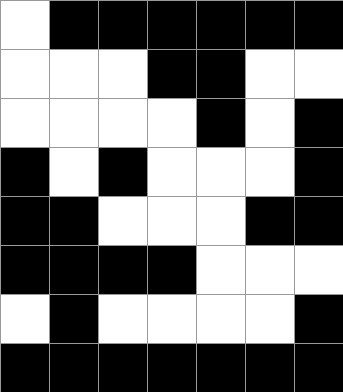[["white", "black", "black", "black", "black", "black", "black"], ["white", "white", "white", "black", "black", "white", "white"], ["white", "white", "white", "white", "black", "white", "black"], ["black", "white", "black", "white", "white", "white", "black"], ["black", "black", "white", "white", "white", "black", "black"], ["black", "black", "black", "black", "white", "white", "white"], ["white", "black", "white", "white", "white", "white", "black"], ["black", "black", "black", "black", "black", "black", "black"]]